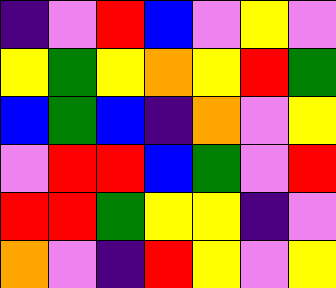[["indigo", "violet", "red", "blue", "violet", "yellow", "violet"], ["yellow", "green", "yellow", "orange", "yellow", "red", "green"], ["blue", "green", "blue", "indigo", "orange", "violet", "yellow"], ["violet", "red", "red", "blue", "green", "violet", "red"], ["red", "red", "green", "yellow", "yellow", "indigo", "violet"], ["orange", "violet", "indigo", "red", "yellow", "violet", "yellow"]]